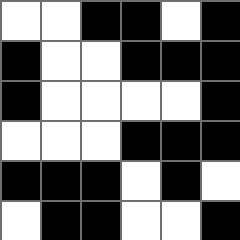[["white", "white", "black", "black", "white", "black"], ["black", "white", "white", "black", "black", "black"], ["black", "white", "white", "white", "white", "black"], ["white", "white", "white", "black", "black", "black"], ["black", "black", "black", "white", "black", "white"], ["white", "black", "black", "white", "white", "black"]]